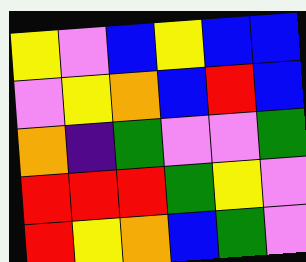[["yellow", "violet", "blue", "yellow", "blue", "blue"], ["violet", "yellow", "orange", "blue", "red", "blue"], ["orange", "indigo", "green", "violet", "violet", "green"], ["red", "red", "red", "green", "yellow", "violet"], ["red", "yellow", "orange", "blue", "green", "violet"]]